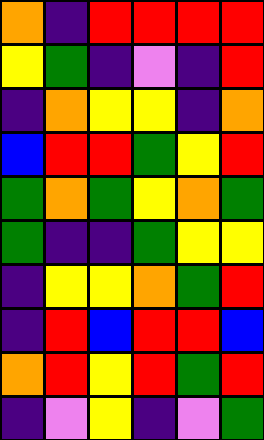[["orange", "indigo", "red", "red", "red", "red"], ["yellow", "green", "indigo", "violet", "indigo", "red"], ["indigo", "orange", "yellow", "yellow", "indigo", "orange"], ["blue", "red", "red", "green", "yellow", "red"], ["green", "orange", "green", "yellow", "orange", "green"], ["green", "indigo", "indigo", "green", "yellow", "yellow"], ["indigo", "yellow", "yellow", "orange", "green", "red"], ["indigo", "red", "blue", "red", "red", "blue"], ["orange", "red", "yellow", "red", "green", "red"], ["indigo", "violet", "yellow", "indigo", "violet", "green"]]